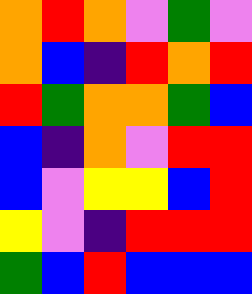[["orange", "red", "orange", "violet", "green", "violet"], ["orange", "blue", "indigo", "red", "orange", "red"], ["red", "green", "orange", "orange", "green", "blue"], ["blue", "indigo", "orange", "violet", "red", "red"], ["blue", "violet", "yellow", "yellow", "blue", "red"], ["yellow", "violet", "indigo", "red", "red", "red"], ["green", "blue", "red", "blue", "blue", "blue"]]